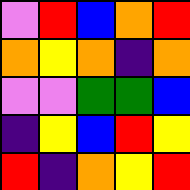[["violet", "red", "blue", "orange", "red"], ["orange", "yellow", "orange", "indigo", "orange"], ["violet", "violet", "green", "green", "blue"], ["indigo", "yellow", "blue", "red", "yellow"], ["red", "indigo", "orange", "yellow", "red"]]